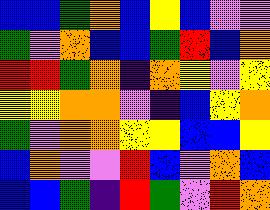[["blue", "blue", "green", "orange", "blue", "yellow", "blue", "violet", "violet"], ["green", "violet", "orange", "blue", "blue", "green", "red", "blue", "orange"], ["red", "red", "green", "orange", "indigo", "orange", "yellow", "violet", "yellow"], ["yellow", "yellow", "orange", "orange", "violet", "indigo", "blue", "yellow", "orange"], ["green", "violet", "orange", "orange", "yellow", "yellow", "blue", "blue", "yellow"], ["blue", "orange", "violet", "violet", "red", "blue", "violet", "orange", "blue"], ["blue", "blue", "green", "indigo", "red", "green", "violet", "red", "orange"]]